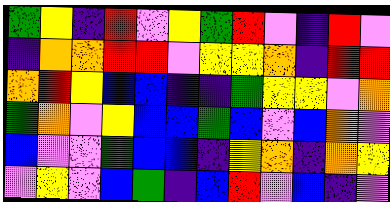[["green", "yellow", "indigo", "red", "violet", "yellow", "green", "red", "violet", "indigo", "red", "violet"], ["indigo", "orange", "orange", "red", "red", "violet", "yellow", "yellow", "orange", "indigo", "red", "red"], ["orange", "red", "yellow", "blue", "blue", "indigo", "indigo", "green", "yellow", "yellow", "violet", "orange"], ["green", "orange", "violet", "yellow", "blue", "blue", "green", "blue", "violet", "blue", "orange", "violet"], ["blue", "violet", "violet", "green", "blue", "blue", "indigo", "yellow", "orange", "indigo", "orange", "yellow"], ["violet", "yellow", "violet", "blue", "green", "indigo", "blue", "red", "violet", "blue", "indigo", "violet"]]